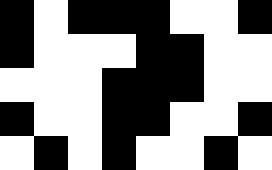[["black", "white", "black", "black", "black", "white", "white", "black"], ["black", "white", "white", "white", "black", "black", "white", "white"], ["white", "white", "white", "black", "black", "black", "white", "white"], ["black", "white", "white", "black", "black", "white", "white", "black"], ["white", "black", "white", "black", "white", "white", "black", "white"]]